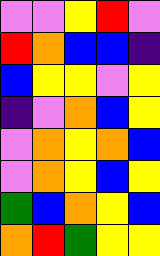[["violet", "violet", "yellow", "red", "violet"], ["red", "orange", "blue", "blue", "indigo"], ["blue", "yellow", "yellow", "violet", "yellow"], ["indigo", "violet", "orange", "blue", "yellow"], ["violet", "orange", "yellow", "orange", "blue"], ["violet", "orange", "yellow", "blue", "yellow"], ["green", "blue", "orange", "yellow", "blue"], ["orange", "red", "green", "yellow", "yellow"]]